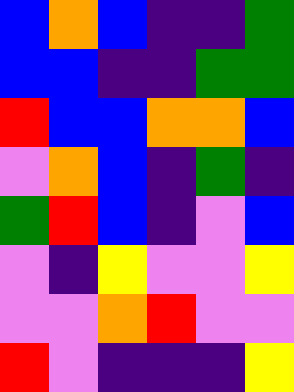[["blue", "orange", "blue", "indigo", "indigo", "green"], ["blue", "blue", "indigo", "indigo", "green", "green"], ["red", "blue", "blue", "orange", "orange", "blue"], ["violet", "orange", "blue", "indigo", "green", "indigo"], ["green", "red", "blue", "indigo", "violet", "blue"], ["violet", "indigo", "yellow", "violet", "violet", "yellow"], ["violet", "violet", "orange", "red", "violet", "violet"], ["red", "violet", "indigo", "indigo", "indigo", "yellow"]]